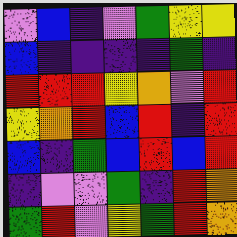[["violet", "blue", "indigo", "violet", "green", "yellow", "yellow"], ["blue", "indigo", "indigo", "indigo", "indigo", "green", "indigo"], ["red", "red", "red", "yellow", "orange", "violet", "red"], ["yellow", "orange", "red", "blue", "red", "indigo", "red"], ["blue", "indigo", "green", "blue", "red", "blue", "red"], ["indigo", "violet", "violet", "green", "indigo", "red", "orange"], ["green", "red", "violet", "yellow", "green", "red", "orange"]]